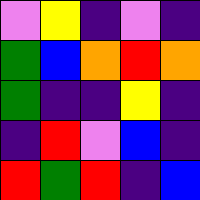[["violet", "yellow", "indigo", "violet", "indigo"], ["green", "blue", "orange", "red", "orange"], ["green", "indigo", "indigo", "yellow", "indigo"], ["indigo", "red", "violet", "blue", "indigo"], ["red", "green", "red", "indigo", "blue"]]